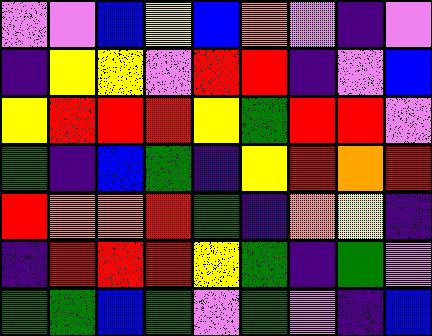[["violet", "violet", "blue", "yellow", "blue", "orange", "violet", "indigo", "violet"], ["indigo", "yellow", "yellow", "violet", "red", "red", "indigo", "violet", "blue"], ["yellow", "red", "red", "red", "yellow", "green", "red", "red", "violet"], ["green", "indigo", "blue", "green", "indigo", "yellow", "red", "orange", "red"], ["red", "orange", "orange", "red", "green", "indigo", "orange", "yellow", "indigo"], ["indigo", "red", "red", "red", "yellow", "green", "indigo", "green", "violet"], ["green", "green", "blue", "green", "violet", "green", "violet", "indigo", "blue"]]